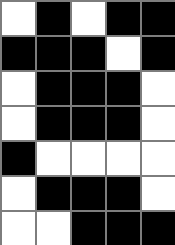[["white", "black", "white", "black", "black"], ["black", "black", "black", "white", "black"], ["white", "black", "black", "black", "white"], ["white", "black", "black", "black", "white"], ["black", "white", "white", "white", "white"], ["white", "black", "black", "black", "white"], ["white", "white", "black", "black", "black"]]